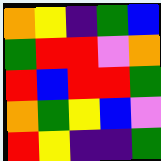[["orange", "yellow", "indigo", "green", "blue"], ["green", "red", "red", "violet", "orange"], ["red", "blue", "red", "red", "green"], ["orange", "green", "yellow", "blue", "violet"], ["red", "yellow", "indigo", "indigo", "green"]]